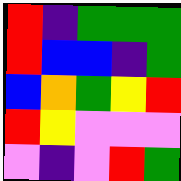[["red", "indigo", "green", "green", "green"], ["red", "blue", "blue", "indigo", "green"], ["blue", "orange", "green", "yellow", "red"], ["red", "yellow", "violet", "violet", "violet"], ["violet", "indigo", "violet", "red", "green"]]